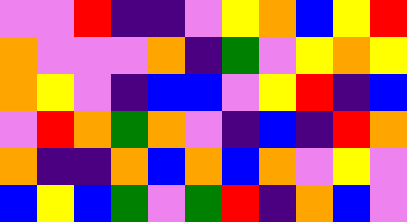[["violet", "violet", "red", "indigo", "indigo", "violet", "yellow", "orange", "blue", "yellow", "red"], ["orange", "violet", "violet", "violet", "orange", "indigo", "green", "violet", "yellow", "orange", "yellow"], ["orange", "yellow", "violet", "indigo", "blue", "blue", "violet", "yellow", "red", "indigo", "blue"], ["violet", "red", "orange", "green", "orange", "violet", "indigo", "blue", "indigo", "red", "orange"], ["orange", "indigo", "indigo", "orange", "blue", "orange", "blue", "orange", "violet", "yellow", "violet"], ["blue", "yellow", "blue", "green", "violet", "green", "red", "indigo", "orange", "blue", "violet"]]